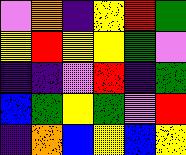[["violet", "orange", "indigo", "yellow", "red", "green"], ["yellow", "red", "yellow", "yellow", "green", "violet"], ["indigo", "indigo", "violet", "red", "indigo", "green"], ["blue", "green", "yellow", "green", "violet", "red"], ["indigo", "orange", "blue", "yellow", "blue", "yellow"]]